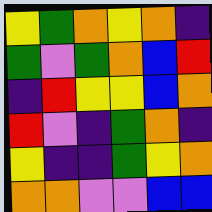[["yellow", "green", "orange", "yellow", "orange", "indigo"], ["green", "violet", "green", "orange", "blue", "red"], ["indigo", "red", "yellow", "yellow", "blue", "orange"], ["red", "violet", "indigo", "green", "orange", "indigo"], ["yellow", "indigo", "indigo", "green", "yellow", "orange"], ["orange", "orange", "violet", "violet", "blue", "blue"]]